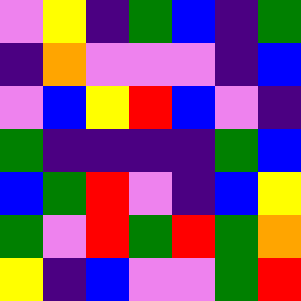[["violet", "yellow", "indigo", "green", "blue", "indigo", "green"], ["indigo", "orange", "violet", "violet", "violet", "indigo", "blue"], ["violet", "blue", "yellow", "red", "blue", "violet", "indigo"], ["green", "indigo", "indigo", "indigo", "indigo", "green", "blue"], ["blue", "green", "red", "violet", "indigo", "blue", "yellow"], ["green", "violet", "red", "green", "red", "green", "orange"], ["yellow", "indigo", "blue", "violet", "violet", "green", "red"]]